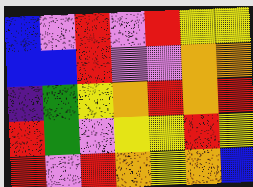[["blue", "violet", "red", "violet", "red", "yellow", "yellow"], ["blue", "blue", "red", "violet", "violet", "orange", "orange"], ["indigo", "green", "yellow", "orange", "red", "orange", "red"], ["red", "green", "violet", "yellow", "yellow", "red", "yellow"], ["red", "violet", "red", "orange", "yellow", "orange", "blue"]]